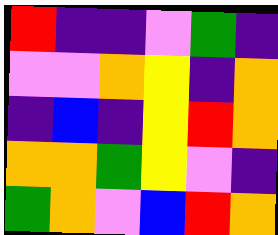[["red", "indigo", "indigo", "violet", "green", "indigo"], ["violet", "violet", "orange", "yellow", "indigo", "orange"], ["indigo", "blue", "indigo", "yellow", "red", "orange"], ["orange", "orange", "green", "yellow", "violet", "indigo"], ["green", "orange", "violet", "blue", "red", "orange"]]